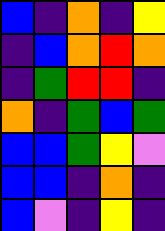[["blue", "indigo", "orange", "indigo", "yellow"], ["indigo", "blue", "orange", "red", "orange"], ["indigo", "green", "red", "red", "indigo"], ["orange", "indigo", "green", "blue", "green"], ["blue", "blue", "green", "yellow", "violet"], ["blue", "blue", "indigo", "orange", "indigo"], ["blue", "violet", "indigo", "yellow", "indigo"]]